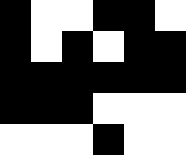[["black", "white", "white", "black", "black", "white"], ["black", "white", "black", "white", "black", "black"], ["black", "black", "black", "black", "black", "black"], ["black", "black", "black", "white", "white", "white"], ["white", "white", "white", "black", "white", "white"]]